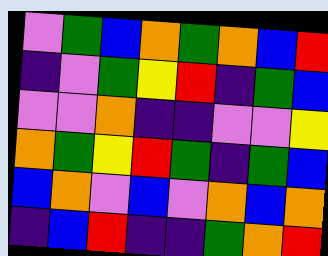[["violet", "green", "blue", "orange", "green", "orange", "blue", "red"], ["indigo", "violet", "green", "yellow", "red", "indigo", "green", "blue"], ["violet", "violet", "orange", "indigo", "indigo", "violet", "violet", "yellow"], ["orange", "green", "yellow", "red", "green", "indigo", "green", "blue"], ["blue", "orange", "violet", "blue", "violet", "orange", "blue", "orange"], ["indigo", "blue", "red", "indigo", "indigo", "green", "orange", "red"]]